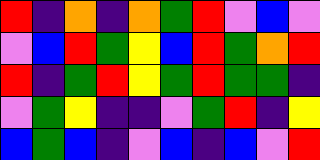[["red", "indigo", "orange", "indigo", "orange", "green", "red", "violet", "blue", "violet"], ["violet", "blue", "red", "green", "yellow", "blue", "red", "green", "orange", "red"], ["red", "indigo", "green", "red", "yellow", "green", "red", "green", "green", "indigo"], ["violet", "green", "yellow", "indigo", "indigo", "violet", "green", "red", "indigo", "yellow"], ["blue", "green", "blue", "indigo", "violet", "blue", "indigo", "blue", "violet", "red"]]